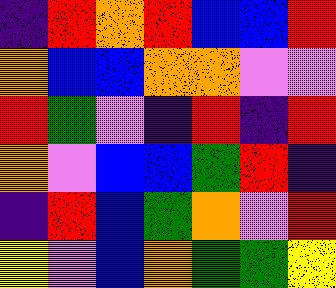[["indigo", "red", "orange", "red", "blue", "blue", "red"], ["orange", "blue", "blue", "orange", "orange", "violet", "violet"], ["red", "green", "violet", "indigo", "red", "indigo", "red"], ["orange", "violet", "blue", "blue", "green", "red", "indigo"], ["indigo", "red", "blue", "green", "orange", "violet", "red"], ["yellow", "violet", "blue", "orange", "green", "green", "yellow"]]